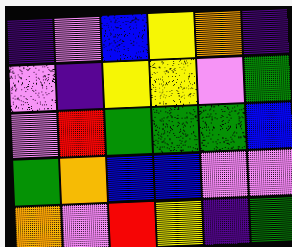[["indigo", "violet", "blue", "yellow", "orange", "indigo"], ["violet", "indigo", "yellow", "yellow", "violet", "green"], ["violet", "red", "green", "green", "green", "blue"], ["green", "orange", "blue", "blue", "violet", "violet"], ["orange", "violet", "red", "yellow", "indigo", "green"]]